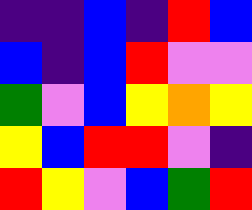[["indigo", "indigo", "blue", "indigo", "red", "blue"], ["blue", "indigo", "blue", "red", "violet", "violet"], ["green", "violet", "blue", "yellow", "orange", "yellow"], ["yellow", "blue", "red", "red", "violet", "indigo"], ["red", "yellow", "violet", "blue", "green", "red"]]